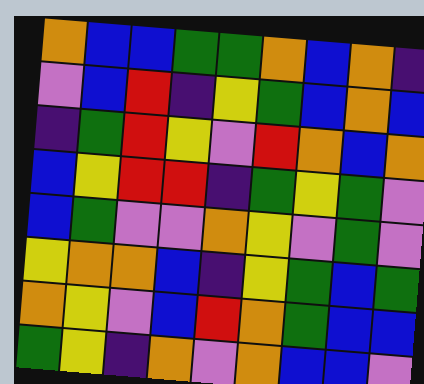[["orange", "blue", "blue", "green", "green", "orange", "blue", "orange", "indigo"], ["violet", "blue", "red", "indigo", "yellow", "green", "blue", "orange", "blue"], ["indigo", "green", "red", "yellow", "violet", "red", "orange", "blue", "orange"], ["blue", "yellow", "red", "red", "indigo", "green", "yellow", "green", "violet"], ["blue", "green", "violet", "violet", "orange", "yellow", "violet", "green", "violet"], ["yellow", "orange", "orange", "blue", "indigo", "yellow", "green", "blue", "green"], ["orange", "yellow", "violet", "blue", "red", "orange", "green", "blue", "blue"], ["green", "yellow", "indigo", "orange", "violet", "orange", "blue", "blue", "violet"]]